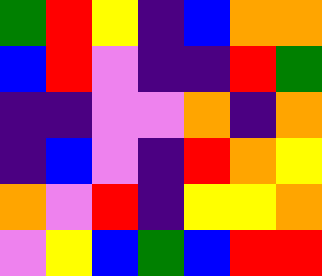[["green", "red", "yellow", "indigo", "blue", "orange", "orange"], ["blue", "red", "violet", "indigo", "indigo", "red", "green"], ["indigo", "indigo", "violet", "violet", "orange", "indigo", "orange"], ["indigo", "blue", "violet", "indigo", "red", "orange", "yellow"], ["orange", "violet", "red", "indigo", "yellow", "yellow", "orange"], ["violet", "yellow", "blue", "green", "blue", "red", "red"]]